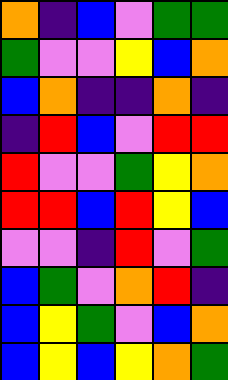[["orange", "indigo", "blue", "violet", "green", "green"], ["green", "violet", "violet", "yellow", "blue", "orange"], ["blue", "orange", "indigo", "indigo", "orange", "indigo"], ["indigo", "red", "blue", "violet", "red", "red"], ["red", "violet", "violet", "green", "yellow", "orange"], ["red", "red", "blue", "red", "yellow", "blue"], ["violet", "violet", "indigo", "red", "violet", "green"], ["blue", "green", "violet", "orange", "red", "indigo"], ["blue", "yellow", "green", "violet", "blue", "orange"], ["blue", "yellow", "blue", "yellow", "orange", "green"]]